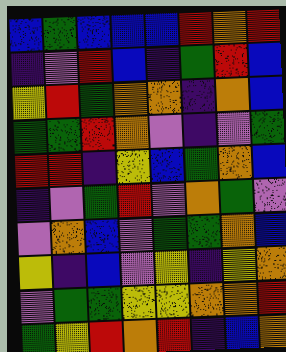[["blue", "green", "blue", "blue", "blue", "red", "orange", "red"], ["indigo", "violet", "red", "blue", "indigo", "green", "red", "blue"], ["yellow", "red", "green", "orange", "orange", "indigo", "orange", "blue"], ["green", "green", "red", "orange", "violet", "indigo", "violet", "green"], ["red", "red", "indigo", "yellow", "blue", "green", "orange", "blue"], ["indigo", "violet", "green", "red", "violet", "orange", "green", "violet"], ["violet", "orange", "blue", "violet", "green", "green", "orange", "blue"], ["yellow", "indigo", "blue", "violet", "yellow", "indigo", "yellow", "orange"], ["violet", "green", "green", "yellow", "yellow", "orange", "orange", "red"], ["green", "yellow", "red", "orange", "red", "indigo", "blue", "orange"]]